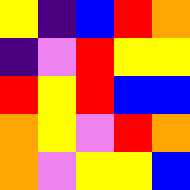[["yellow", "indigo", "blue", "red", "orange"], ["indigo", "violet", "red", "yellow", "yellow"], ["red", "yellow", "red", "blue", "blue"], ["orange", "yellow", "violet", "red", "orange"], ["orange", "violet", "yellow", "yellow", "blue"]]